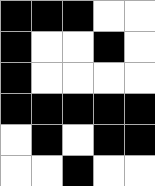[["black", "black", "black", "white", "white"], ["black", "white", "white", "black", "white"], ["black", "white", "white", "white", "white"], ["black", "black", "black", "black", "black"], ["white", "black", "white", "black", "black"], ["white", "white", "black", "white", "white"]]